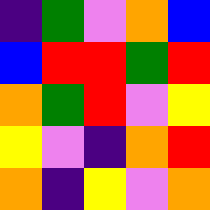[["indigo", "green", "violet", "orange", "blue"], ["blue", "red", "red", "green", "red"], ["orange", "green", "red", "violet", "yellow"], ["yellow", "violet", "indigo", "orange", "red"], ["orange", "indigo", "yellow", "violet", "orange"]]